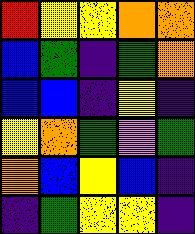[["red", "yellow", "yellow", "orange", "orange"], ["blue", "green", "indigo", "green", "orange"], ["blue", "blue", "indigo", "yellow", "indigo"], ["yellow", "orange", "green", "violet", "green"], ["orange", "blue", "yellow", "blue", "indigo"], ["indigo", "green", "yellow", "yellow", "indigo"]]